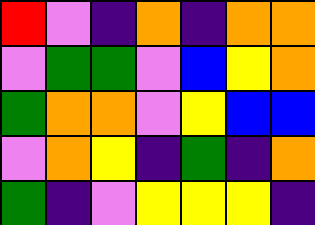[["red", "violet", "indigo", "orange", "indigo", "orange", "orange"], ["violet", "green", "green", "violet", "blue", "yellow", "orange"], ["green", "orange", "orange", "violet", "yellow", "blue", "blue"], ["violet", "orange", "yellow", "indigo", "green", "indigo", "orange"], ["green", "indigo", "violet", "yellow", "yellow", "yellow", "indigo"]]